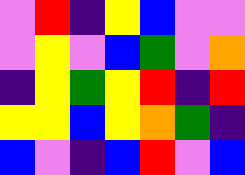[["violet", "red", "indigo", "yellow", "blue", "violet", "violet"], ["violet", "yellow", "violet", "blue", "green", "violet", "orange"], ["indigo", "yellow", "green", "yellow", "red", "indigo", "red"], ["yellow", "yellow", "blue", "yellow", "orange", "green", "indigo"], ["blue", "violet", "indigo", "blue", "red", "violet", "blue"]]